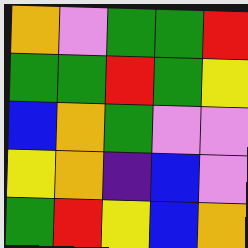[["orange", "violet", "green", "green", "red"], ["green", "green", "red", "green", "yellow"], ["blue", "orange", "green", "violet", "violet"], ["yellow", "orange", "indigo", "blue", "violet"], ["green", "red", "yellow", "blue", "orange"]]